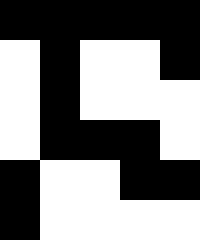[["black", "black", "black", "black", "black"], ["white", "black", "white", "white", "black"], ["white", "black", "white", "white", "white"], ["white", "black", "black", "black", "white"], ["black", "white", "white", "black", "black"], ["black", "white", "white", "white", "white"]]